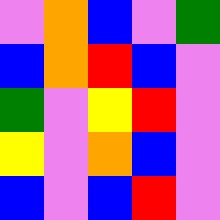[["violet", "orange", "blue", "violet", "green"], ["blue", "orange", "red", "blue", "violet"], ["green", "violet", "yellow", "red", "violet"], ["yellow", "violet", "orange", "blue", "violet"], ["blue", "violet", "blue", "red", "violet"]]